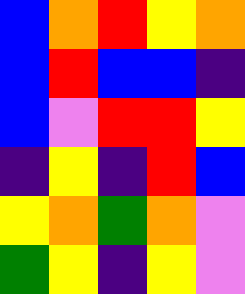[["blue", "orange", "red", "yellow", "orange"], ["blue", "red", "blue", "blue", "indigo"], ["blue", "violet", "red", "red", "yellow"], ["indigo", "yellow", "indigo", "red", "blue"], ["yellow", "orange", "green", "orange", "violet"], ["green", "yellow", "indigo", "yellow", "violet"]]